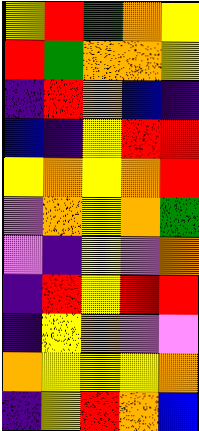[["yellow", "red", "green", "orange", "yellow"], ["red", "green", "orange", "orange", "yellow"], ["indigo", "red", "orange", "blue", "indigo"], ["blue", "indigo", "yellow", "red", "red"], ["yellow", "orange", "yellow", "orange", "red"], ["violet", "orange", "yellow", "orange", "green"], ["violet", "indigo", "yellow", "violet", "orange"], ["indigo", "red", "yellow", "red", "red"], ["indigo", "yellow", "orange", "violet", "violet"], ["orange", "yellow", "yellow", "yellow", "orange"], ["indigo", "yellow", "red", "orange", "blue"]]